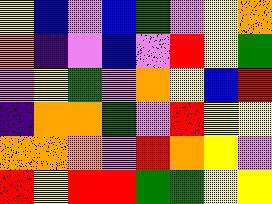[["yellow", "blue", "violet", "blue", "green", "violet", "yellow", "orange"], ["orange", "indigo", "violet", "blue", "violet", "red", "yellow", "green"], ["violet", "yellow", "green", "violet", "orange", "yellow", "blue", "red"], ["indigo", "orange", "orange", "green", "violet", "red", "yellow", "yellow"], ["orange", "orange", "orange", "violet", "red", "orange", "yellow", "violet"], ["red", "yellow", "red", "red", "green", "green", "yellow", "yellow"]]